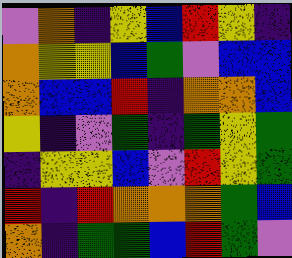[["violet", "orange", "indigo", "yellow", "blue", "red", "yellow", "indigo"], ["orange", "yellow", "yellow", "blue", "green", "violet", "blue", "blue"], ["orange", "blue", "blue", "red", "indigo", "orange", "orange", "blue"], ["yellow", "indigo", "violet", "green", "indigo", "green", "yellow", "green"], ["indigo", "yellow", "yellow", "blue", "violet", "red", "yellow", "green"], ["red", "indigo", "red", "orange", "orange", "orange", "green", "blue"], ["orange", "indigo", "green", "green", "blue", "red", "green", "violet"]]